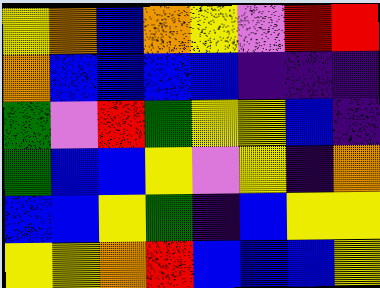[["yellow", "orange", "blue", "orange", "yellow", "violet", "red", "red"], ["orange", "blue", "blue", "blue", "blue", "indigo", "indigo", "indigo"], ["green", "violet", "red", "green", "yellow", "yellow", "blue", "indigo"], ["green", "blue", "blue", "yellow", "violet", "yellow", "indigo", "orange"], ["blue", "blue", "yellow", "green", "indigo", "blue", "yellow", "yellow"], ["yellow", "yellow", "orange", "red", "blue", "blue", "blue", "yellow"]]